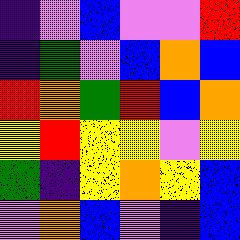[["indigo", "violet", "blue", "violet", "violet", "red"], ["indigo", "green", "violet", "blue", "orange", "blue"], ["red", "orange", "green", "red", "blue", "orange"], ["yellow", "red", "yellow", "yellow", "violet", "yellow"], ["green", "indigo", "yellow", "orange", "yellow", "blue"], ["violet", "orange", "blue", "violet", "indigo", "blue"]]